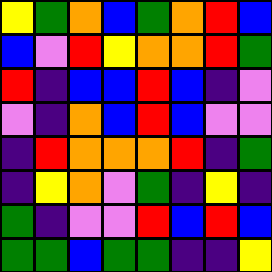[["yellow", "green", "orange", "blue", "green", "orange", "red", "blue"], ["blue", "violet", "red", "yellow", "orange", "orange", "red", "green"], ["red", "indigo", "blue", "blue", "red", "blue", "indigo", "violet"], ["violet", "indigo", "orange", "blue", "red", "blue", "violet", "violet"], ["indigo", "red", "orange", "orange", "orange", "red", "indigo", "green"], ["indigo", "yellow", "orange", "violet", "green", "indigo", "yellow", "indigo"], ["green", "indigo", "violet", "violet", "red", "blue", "red", "blue"], ["green", "green", "blue", "green", "green", "indigo", "indigo", "yellow"]]